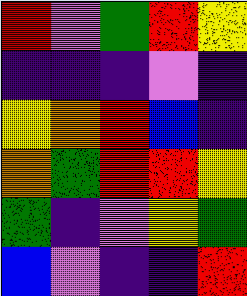[["red", "violet", "green", "red", "yellow"], ["indigo", "indigo", "indigo", "violet", "indigo"], ["yellow", "orange", "red", "blue", "indigo"], ["orange", "green", "red", "red", "yellow"], ["green", "indigo", "violet", "yellow", "green"], ["blue", "violet", "indigo", "indigo", "red"]]